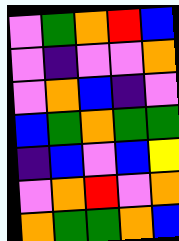[["violet", "green", "orange", "red", "blue"], ["violet", "indigo", "violet", "violet", "orange"], ["violet", "orange", "blue", "indigo", "violet"], ["blue", "green", "orange", "green", "green"], ["indigo", "blue", "violet", "blue", "yellow"], ["violet", "orange", "red", "violet", "orange"], ["orange", "green", "green", "orange", "blue"]]